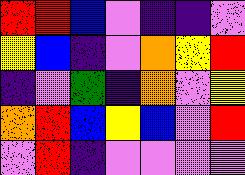[["red", "red", "blue", "violet", "indigo", "indigo", "violet"], ["yellow", "blue", "indigo", "violet", "orange", "yellow", "red"], ["indigo", "violet", "green", "indigo", "orange", "violet", "yellow"], ["orange", "red", "blue", "yellow", "blue", "violet", "red"], ["violet", "red", "indigo", "violet", "violet", "violet", "violet"]]